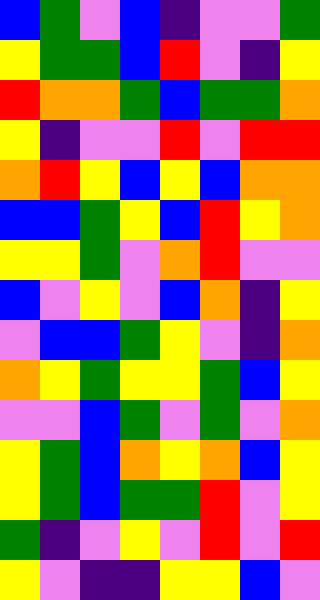[["blue", "green", "violet", "blue", "indigo", "violet", "violet", "green"], ["yellow", "green", "green", "blue", "red", "violet", "indigo", "yellow"], ["red", "orange", "orange", "green", "blue", "green", "green", "orange"], ["yellow", "indigo", "violet", "violet", "red", "violet", "red", "red"], ["orange", "red", "yellow", "blue", "yellow", "blue", "orange", "orange"], ["blue", "blue", "green", "yellow", "blue", "red", "yellow", "orange"], ["yellow", "yellow", "green", "violet", "orange", "red", "violet", "violet"], ["blue", "violet", "yellow", "violet", "blue", "orange", "indigo", "yellow"], ["violet", "blue", "blue", "green", "yellow", "violet", "indigo", "orange"], ["orange", "yellow", "green", "yellow", "yellow", "green", "blue", "yellow"], ["violet", "violet", "blue", "green", "violet", "green", "violet", "orange"], ["yellow", "green", "blue", "orange", "yellow", "orange", "blue", "yellow"], ["yellow", "green", "blue", "green", "green", "red", "violet", "yellow"], ["green", "indigo", "violet", "yellow", "violet", "red", "violet", "red"], ["yellow", "violet", "indigo", "indigo", "yellow", "yellow", "blue", "violet"]]